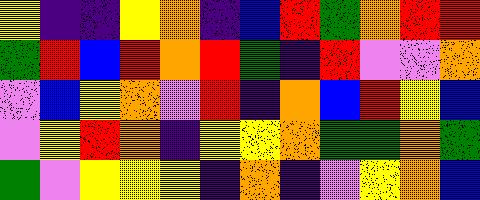[["yellow", "indigo", "indigo", "yellow", "orange", "indigo", "blue", "red", "green", "orange", "red", "red"], ["green", "red", "blue", "red", "orange", "red", "green", "indigo", "red", "violet", "violet", "orange"], ["violet", "blue", "yellow", "orange", "violet", "red", "indigo", "orange", "blue", "red", "yellow", "blue"], ["violet", "yellow", "red", "orange", "indigo", "yellow", "yellow", "orange", "green", "green", "orange", "green"], ["green", "violet", "yellow", "yellow", "yellow", "indigo", "orange", "indigo", "violet", "yellow", "orange", "blue"]]